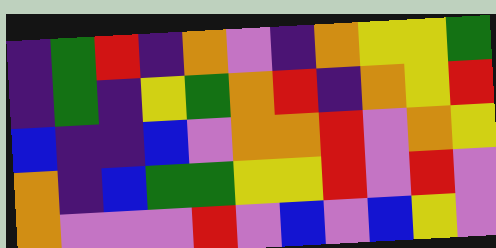[["indigo", "green", "red", "indigo", "orange", "violet", "indigo", "orange", "yellow", "yellow", "green"], ["indigo", "green", "indigo", "yellow", "green", "orange", "red", "indigo", "orange", "yellow", "red"], ["blue", "indigo", "indigo", "blue", "violet", "orange", "orange", "red", "violet", "orange", "yellow"], ["orange", "indigo", "blue", "green", "green", "yellow", "yellow", "red", "violet", "red", "violet"], ["orange", "violet", "violet", "violet", "red", "violet", "blue", "violet", "blue", "yellow", "violet"]]